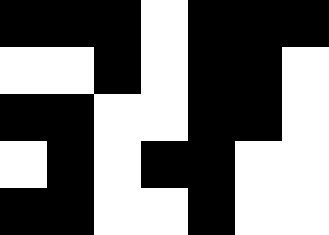[["black", "black", "black", "white", "black", "black", "black"], ["white", "white", "black", "white", "black", "black", "white"], ["black", "black", "white", "white", "black", "black", "white"], ["white", "black", "white", "black", "black", "white", "white"], ["black", "black", "white", "white", "black", "white", "white"]]